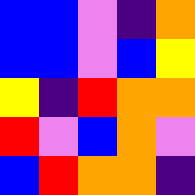[["blue", "blue", "violet", "indigo", "orange"], ["blue", "blue", "violet", "blue", "yellow"], ["yellow", "indigo", "red", "orange", "orange"], ["red", "violet", "blue", "orange", "violet"], ["blue", "red", "orange", "orange", "indigo"]]